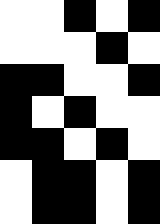[["white", "white", "black", "white", "black"], ["white", "white", "white", "black", "white"], ["black", "black", "white", "white", "black"], ["black", "white", "black", "white", "white"], ["black", "black", "white", "black", "white"], ["white", "black", "black", "white", "black"], ["white", "black", "black", "white", "black"]]